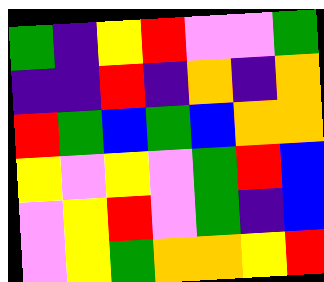[["green", "indigo", "yellow", "red", "violet", "violet", "green"], ["indigo", "indigo", "red", "indigo", "orange", "indigo", "orange"], ["red", "green", "blue", "green", "blue", "orange", "orange"], ["yellow", "violet", "yellow", "violet", "green", "red", "blue"], ["violet", "yellow", "red", "violet", "green", "indigo", "blue"], ["violet", "yellow", "green", "orange", "orange", "yellow", "red"]]